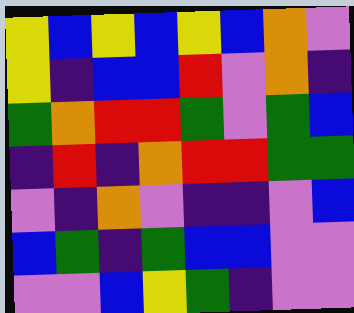[["yellow", "blue", "yellow", "blue", "yellow", "blue", "orange", "violet"], ["yellow", "indigo", "blue", "blue", "red", "violet", "orange", "indigo"], ["green", "orange", "red", "red", "green", "violet", "green", "blue"], ["indigo", "red", "indigo", "orange", "red", "red", "green", "green"], ["violet", "indigo", "orange", "violet", "indigo", "indigo", "violet", "blue"], ["blue", "green", "indigo", "green", "blue", "blue", "violet", "violet"], ["violet", "violet", "blue", "yellow", "green", "indigo", "violet", "violet"]]